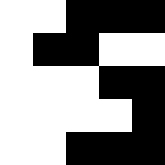[["white", "white", "black", "black", "black"], ["white", "black", "black", "white", "white"], ["white", "white", "white", "black", "black"], ["white", "white", "white", "white", "black"], ["white", "white", "black", "black", "black"]]